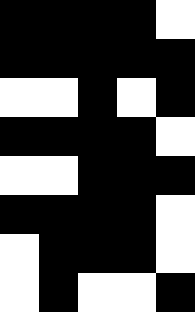[["black", "black", "black", "black", "white"], ["black", "black", "black", "black", "black"], ["white", "white", "black", "white", "black"], ["black", "black", "black", "black", "white"], ["white", "white", "black", "black", "black"], ["black", "black", "black", "black", "white"], ["white", "black", "black", "black", "white"], ["white", "black", "white", "white", "black"]]